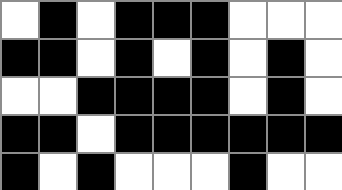[["white", "black", "white", "black", "black", "black", "white", "white", "white"], ["black", "black", "white", "black", "white", "black", "white", "black", "white"], ["white", "white", "black", "black", "black", "black", "white", "black", "white"], ["black", "black", "white", "black", "black", "black", "black", "black", "black"], ["black", "white", "black", "white", "white", "white", "black", "white", "white"]]